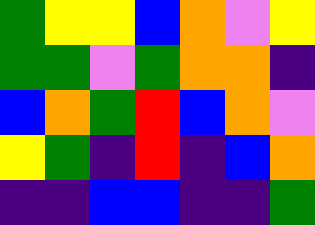[["green", "yellow", "yellow", "blue", "orange", "violet", "yellow"], ["green", "green", "violet", "green", "orange", "orange", "indigo"], ["blue", "orange", "green", "red", "blue", "orange", "violet"], ["yellow", "green", "indigo", "red", "indigo", "blue", "orange"], ["indigo", "indigo", "blue", "blue", "indigo", "indigo", "green"]]